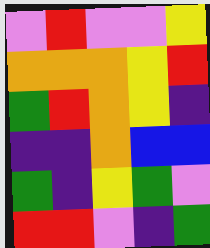[["violet", "red", "violet", "violet", "yellow"], ["orange", "orange", "orange", "yellow", "red"], ["green", "red", "orange", "yellow", "indigo"], ["indigo", "indigo", "orange", "blue", "blue"], ["green", "indigo", "yellow", "green", "violet"], ["red", "red", "violet", "indigo", "green"]]